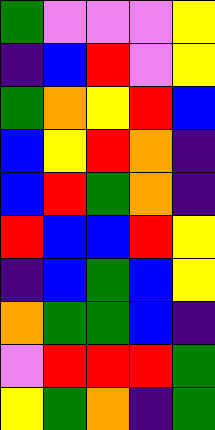[["green", "violet", "violet", "violet", "yellow"], ["indigo", "blue", "red", "violet", "yellow"], ["green", "orange", "yellow", "red", "blue"], ["blue", "yellow", "red", "orange", "indigo"], ["blue", "red", "green", "orange", "indigo"], ["red", "blue", "blue", "red", "yellow"], ["indigo", "blue", "green", "blue", "yellow"], ["orange", "green", "green", "blue", "indigo"], ["violet", "red", "red", "red", "green"], ["yellow", "green", "orange", "indigo", "green"]]